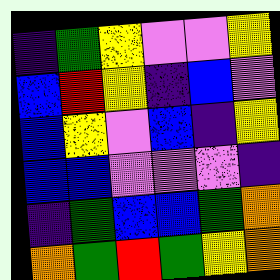[["indigo", "green", "yellow", "violet", "violet", "yellow"], ["blue", "red", "yellow", "indigo", "blue", "violet"], ["blue", "yellow", "violet", "blue", "indigo", "yellow"], ["blue", "blue", "violet", "violet", "violet", "indigo"], ["indigo", "green", "blue", "blue", "green", "orange"], ["orange", "green", "red", "green", "yellow", "orange"]]